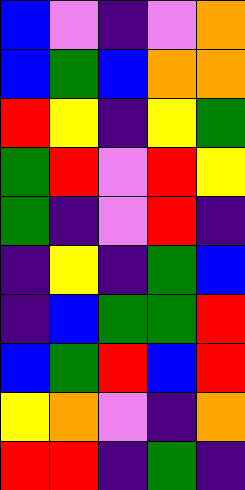[["blue", "violet", "indigo", "violet", "orange"], ["blue", "green", "blue", "orange", "orange"], ["red", "yellow", "indigo", "yellow", "green"], ["green", "red", "violet", "red", "yellow"], ["green", "indigo", "violet", "red", "indigo"], ["indigo", "yellow", "indigo", "green", "blue"], ["indigo", "blue", "green", "green", "red"], ["blue", "green", "red", "blue", "red"], ["yellow", "orange", "violet", "indigo", "orange"], ["red", "red", "indigo", "green", "indigo"]]